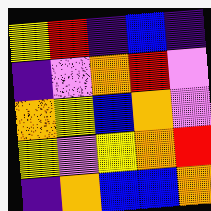[["yellow", "red", "indigo", "blue", "indigo"], ["indigo", "violet", "orange", "red", "violet"], ["orange", "yellow", "blue", "orange", "violet"], ["yellow", "violet", "yellow", "orange", "red"], ["indigo", "orange", "blue", "blue", "orange"]]